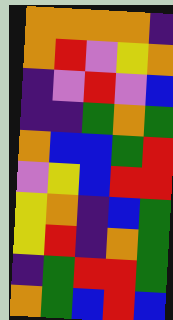[["orange", "orange", "orange", "orange", "indigo"], ["orange", "red", "violet", "yellow", "orange"], ["indigo", "violet", "red", "violet", "blue"], ["indigo", "indigo", "green", "orange", "green"], ["orange", "blue", "blue", "green", "red"], ["violet", "yellow", "blue", "red", "red"], ["yellow", "orange", "indigo", "blue", "green"], ["yellow", "red", "indigo", "orange", "green"], ["indigo", "green", "red", "red", "green"], ["orange", "green", "blue", "red", "blue"]]